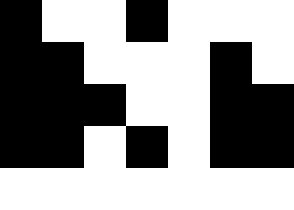[["black", "white", "white", "black", "white", "white", "white"], ["black", "black", "white", "white", "white", "black", "white"], ["black", "black", "black", "white", "white", "black", "black"], ["black", "black", "white", "black", "white", "black", "black"], ["white", "white", "white", "white", "white", "white", "white"]]